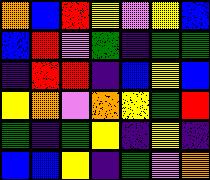[["orange", "blue", "red", "yellow", "violet", "yellow", "blue"], ["blue", "red", "violet", "green", "indigo", "green", "green"], ["indigo", "red", "red", "indigo", "blue", "yellow", "blue"], ["yellow", "orange", "violet", "orange", "yellow", "green", "red"], ["green", "indigo", "green", "yellow", "indigo", "yellow", "indigo"], ["blue", "blue", "yellow", "indigo", "green", "violet", "orange"]]